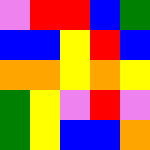[["violet", "red", "red", "blue", "green"], ["blue", "blue", "yellow", "red", "blue"], ["orange", "orange", "yellow", "orange", "yellow"], ["green", "yellow", "violet", "red", "violet"], ["green", "yellow", "blue", "blue", "orange"]]